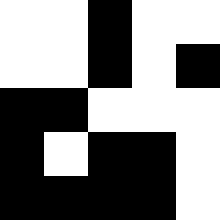[["white", "white", "black", "white", "white"], ["white", "white", "black", "white", "black"], ["black", "black", "white", "white", "white"], ["black", "white", "black", "black", "white"], ["black", "black", "black", "black", "white"]]